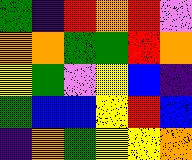[["green", "indigo", "red", "orange", "red", "violet"], ["orange", "orange", "green", "green", "red", "orange"], ["yellow", "green", "violet", "yellow", "blue", "indigo"], ["green", "blue", "blue", "yellow", "red", "blue"], ["indigo", "orange", "green", "yellow", "yellow", "orange"]]